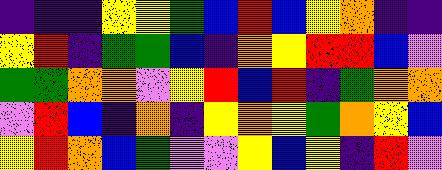[["indigo", "indigo", "indigo", "yellow", "yellow", "green", "blue", "red", "blue", "yellow", "orange", "indigo", "indigo"], ["yellow", "red", "indigo", "green", "green", "blue", "indigo", "orange", "yellow", "red", "red", "blue", "violet"], ["green", "green", "orange", "orange", "violet", "yellow", "red", "blue", "red", "indigo", "green", "orange", "orange"], ["violet", "red", "blue", "indigo", "orange", "indigo", "yellow", "orange", "yellow", "green", "orange", "yellow", "blue"], ["yellow", "red", "orange", "blue", "green", "violet", "violet", "yellow", "blue", "yellow", "indigo", "red", "violet"]]